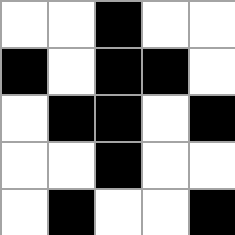[["white", "white", "black", "white", "white"], ["black", "white", "black", "black", "white"], ["white", "black", "black", "white", "black"], ["white", "white", "black", "white", "white"], ["white", "black", "white", "white", "black"]]